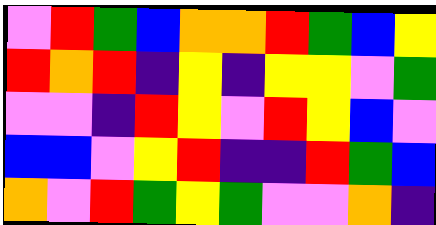[["violet", "red", "green", "blue", "orange", "orange", "red", "green", "blue", "yellow"], ["red", "orange", "red", "indigo", "yellow", "indigo", "yellow", "yellow", "violet", "green"], ["violet", "violet", "indigo", "red", "yellow", "violet", "red", "yellow", "blue", "violet"], ["blue", "blue", "violet", "yellow", "red", "indigo", "indigo", "red", "green", "blue"], ["orange", "violet", "red", "green", "yellow", "green", "violet", "violet", "orange", "indigo"]]